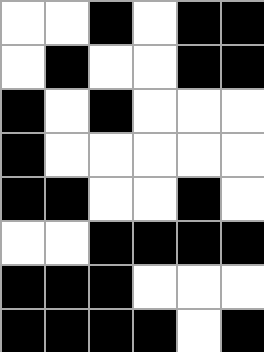[["white", "white", "black", "white", "black", "black"], ["white", "black", "white", "white", "black", "black"], ["black", "white", "black", "white", "white", "white"], ["black", "white", "white", "white", "white", "white"], ["black", "black", "white", "white", "black", "white"], ["white", "white", "black", "black", "black", "black"], ["black", "black", "black", "white", "white", "white"], ["black", "black", "black", "black", "white", "black"]]